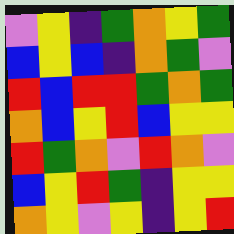[["violet", "yellow", "indigo", "green", "orange", "yellow", "green"], ["blue", "yellow", "blue", "indigo", "orange", "green", "violet"], ["red", "blue", "red", "red", "green", "orange", "green"], ["orange", "blue", "yellow", "red", "blue", "yellow", "yellow"], ["red", "green", "orange", "violet", "red", "orange", "violet"], ["blue", "yellow", "red", "green", "indigo", "yellow", "yellow"], ["orange", "yellow", "violet", "yellow", "indigo", "yellow", "red"]]